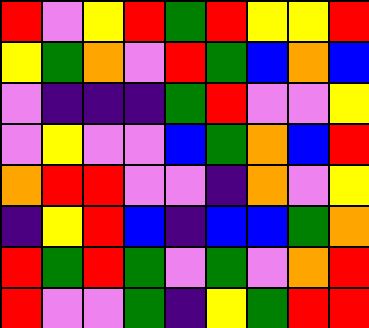[["red", "violet", "yellow", "red", "green", "red", "yellow", "yellow", "red"], ["yellow", "green", "orange", "violet", "red", "green", "blue", "orange", "blue"], ["violet", "indigo", "indigo", "indigo", "green", "red", "violet", "violet", "yellow"], ["violet", "yellow", "violet", "violet", "blue", "green", "orange", "blue", "red"], ["orange", "red", "red", "violet", "violet", "indigo", "orange", "violet", "yellow"], ["indigo", "yellow", "red", "blue", "indigo", "blue", "blue", "green", "orange"], ["red", "green", "red", "green", "violet", "green", "violet", "orange", "red"], ["red", "violet", "violet", "green", "indigo", "yellow", "green", "red", "red"]]